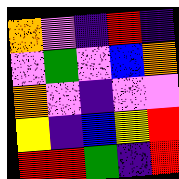[["orange", "violet", "indigo", "red", "indigo"], ["violet", "green", "violet", "blue", "orange"], ["orange", "violet", "indigo", "violet", "violet"], ["yellow", "indigo", "blue", "yellow", "red"], ["red", "red", "green", "indigo", "red"]]